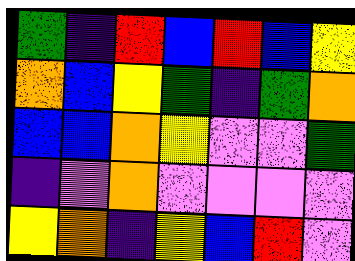[["green", "indigo", "red", "blue", "red", "blue", "yellow"], ["orange", "blue", "yellow", "green", "indigo", "green", "orange"], ["blue", "blue", "orange", "yellow", "violet", "violet", "green"], ["indigo", "violet", "orange", "violet", "violet", "violet", "violet"], ["yellow", "orange", "indigo", "yellow", "blue", "red", "violet"]]